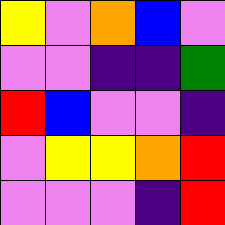[["yellow", "violet", "orange", "blue", "violet"], ["violet", "violet", "indigo", "indigo", "green"], ["red", "blue", "violet", "violet", "indigo"], ["violet", "yellow", "yellow", "orange", "red"], ["violet", "violet", "violet", "indigo", "red"]]